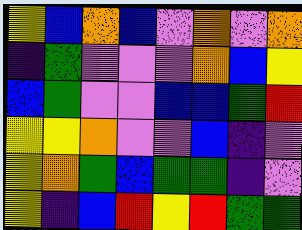[["yellow", "blue", "orange", "blue", "violet", "orange", "violet", "orange"], ["indigo", "green", "violet", "violet", "violet", "orange", "blue", "yellow"], ["blue", "green", "violet", "violet", "blue", "blue", "green", "red"], ["yellow", "yellow", "orange", "violet", "violet", "blue", "indigo", "violet"], ["yellow", "orange", "green", "blue", "green", "green", "indigo", "violet"], ["yellow", "indigo", "blue", "red", "yellow", "red", "green", "green"]]